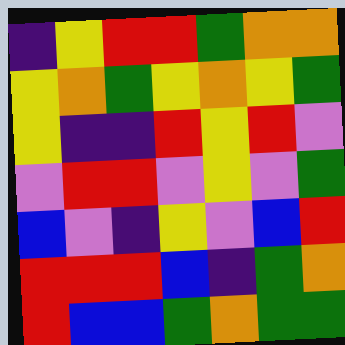[["indigo", "yellow", "red", "red", "green", "orange", "orange"], ["yellow", "orange", "green", "yellow", "orange", "yellow", "green"], ["yellow", "indigo", "indigo", "red", "yellow", "red", "violet"], ["violet", "red", "red", "violet", "yellow", "violet", "green"], ["blue", "violet", "indigo", "yellow", "violet", "blue", "red"], ["red", "red", "red", "blue", "indigo", "green", "orange"], ["red", "blue", "blue", "green", "orange", "green", "green"]]